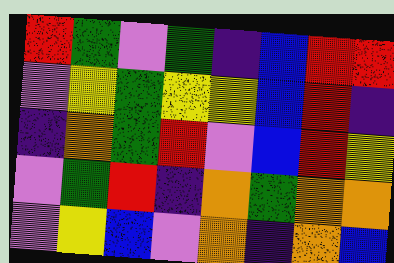[["red", "green", "violet", "green", "indigo", "blue", "red", "red"], ["violet", "yellow", "green", "yellow", "yellow", "blue", "red", "indigo"], ["indigo", "orange", "green", "red", "violet", "blue", "red", "yellow"], ["violet", "green", "red", "indigo", "orange", "green", "orange", "orange"], ["violet", "yellow", "blue", "violet", "orange", "indigo", "orange", "blue"]]